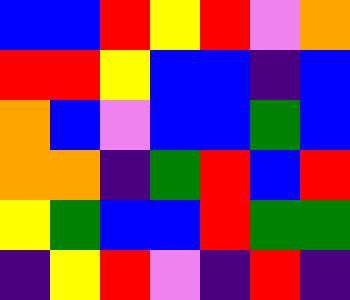[["blue", "blue", "red", "yellow", "red", "violet", "orange"], ["red", "red", "yellow", "blue", "blue", "indigo", "blue"], ["orange", "blue", "violet", "blue", "blue", "green", "blue"], ["orange", "orange", "indigo", "green", "red", "blue", "red"], ["yellow", "green", "blue", "blue", "red", "green", "green"], ["indigo", "yellow", "red", "violet", "indigo", "red", "indigo"]]